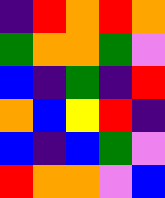[["indigo", "red", "orange", "red", "orange"], ["green", "orange", "orange", "green", "violet"], ["blue", "indigo", "green", "indigo", "red"], ["orange", "blue", "yellow", "red", "indigo"], ["blue", "indigo", "blue", "green", "violet"], ["red", "orange", "orange", "violet", "blue"]]